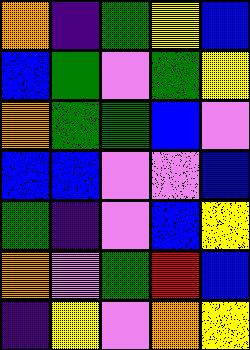[["orange", "indigo", "green", "yellow", "blue"], ["blue", "green", "violet", "green", "yellow"], ["orange", "green", "green", "blue", "violet"], ["blue", "blue", "violet", "violet", "blue"], ["green", "indigo", "violet", "blue", "yellow"], ["orange", "violet", "green", "red", "blue"], ["indigo", "yellow", "violet", "orange", "yellow"]]